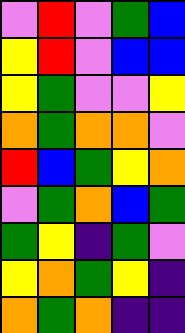[["violet", "red", "violet", "green", "blue"], ["yellow", "red", "violet", "blue", "blue"], ["yellow", "green", "violet", "violet", "yellow"], ["orange", "green", "orange", "orange", "violet"], ["red", "blue", "green", "yellow", "orange"], ["violet", "green", "orange", "blue", "green"], ["green", "yellow", "indigo", "green", "violet"], ["yellow", "orange", "green", "yellow", "indigo"], ["orange", "green", "orange", "indigo", "indigo"]]